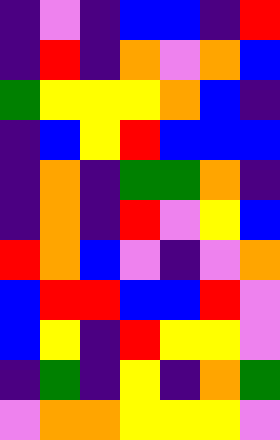[["indigo", "violet", "indigo", "blue", "blue", "indigo", "red"], ["indigo", "red", "indigo", "orange", "violet", "orange", "blue"], ["green", "yellow", "yellow", "yellow", "orange", "blue", "indigo"], ["indigo", "blue", "yellow", "red", "blue", "blue", "blue"], ["indigo", "orange", "indigo", "green", "green", "orange", "indigo"], ["indigo", "orange", "indigo", "red", "violet", "yellow", "blue"], ["red", "orange", "blue", "violet", "indigo", "violet", "orange"], ["blue", "red", "red", "blue", "blue", "red", "violet"], ["blue", "yellow", "indigo", "red", "yellow", "yellow", "violet"], ["indigo", "green", "indigo", "yellow", "indigo", "orange", "green"], ["violet", "orange", "orange", "yellow", "yellow", "yellow", "violet"]]